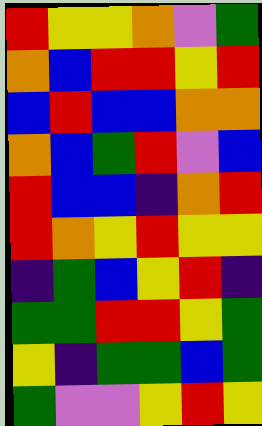[["red", "yellow", "yellow", "orange", "violet", "green"], ["orange", "blue", "red", "red", "yellow", "red"], ["blue", "red", "blue", "blue", "orange", "orange"], ["orange", "blue", "green", "red", "violet", "blue"], ["red", "blue", "blue", "indigo", "orange", "red"], ["red", "orange", "yellow", "red", "yellow", "yellow"], ["indigo", "green", "blue", "yellow", "red", "indigo"], ["green", "green", "red", "red", "yellow", "green"], ["yellow", "indigo", "green", "green", "blue", "green"], ["green", "violet", "violet", "yellow", "red", "yellow"]]